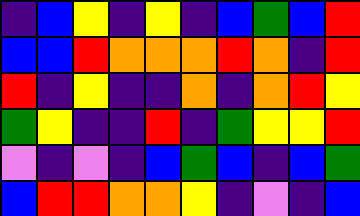[["indigo", "blue", "yellow", "indigo", "yellow", "indigo", "blue", "green", "blue", "red"], ["blue", "blue", "red", "orange", "orange", "orange", "red", "orange", "indigo", "red"], ["red", "indigo", "yellow", "indigo", "indigo", "orange", "indigo", "orange", "red", "yellow"], ["green", "yellow", "indigo", "indigo", "red", "indigo", "green", "yellow", "yellow", "red"], ["violet", "indigo", "violet", "indigo", "blue", "green", "blue", "indigo", "blue", "green"], ["blue", "red", "red", "orange", "orange", "yellow", "indigo", "violet", "indigo", "blue"]]